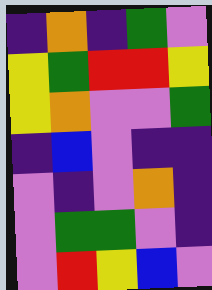[["indigo", "orange", "indigo", "green", "violet"], ["yellow", "green", "red", "red", "yellow"], ["yellow", "orange", "violet", "violet", "green"], ["indigo", "blue", "violet", "indigo", "indigo"], ["violet", "indigo", "violet", "orange", "indigo"], ["violet", "green", "green", "violet", "indigo"], ["violet", "red", "yellow", "blue", "violet"]]